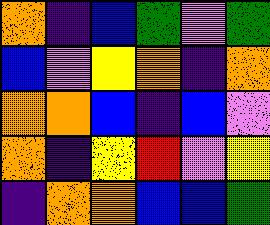[["orange", "indigo", "blue", "green", "violet", "green"], ["blue", "violet", "yellow", "orange", "indigo", "orange"], ["orange", "orange", "blue", "indigo", "blue", "violet"], ["orange", "indigo", "yellow", "red", "violet", "yellow"], ["indigo", "orange", "orange", "blue", "blue", "green"]]